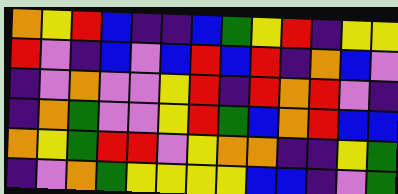[["orange", "yellow", "red", "blue", "indigo", "indigo", "blue", "green", "yellow", "red", "indigo", "yellow", "yellow"], ["red", "violet", "indigo", "blue", "violet", "blue", "red", "blue", "red", "indigo", "orange", "blue", "violet"], ["indigo", "violet", "orange", "violet", "violet", "yellow", "red", "indigo", "red", "orange", "red", "violet", "indigo"], ["indigo", "orange", "green", "violet", "violet", "yellow", "red", "green", "blue", "orange", "red", "blue", "blue"], ["orange", "yellow", "green", "red", "red", "violet", "yellow", "orange", "orange", "indigo", "indigo", "yellow", "green"], ["indigo", "violet", "orange", "green", "yellow", "yellow", "yellow", "yellow", "blue", "blue", "indigo", "violet", "green"]]